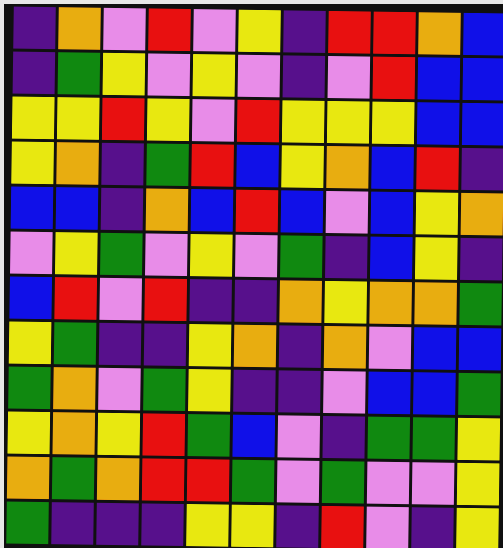[["indigo", "orange", "violet", "red", "violet", "yellow", "indigo", "red", "red", "orange", "blue"], ["indigo", "green", "yellow", "violet", "yellow", "violet", "indigo", "violet", "red", "blue", "blue"], ["yellow", "yellow", "red", "yellow", "violet", "red", "yellow", "yellow", "yellow", "blue", "blue"], ["yellow", "orange", "indigo", "green", "red", "blue", "yellow", "orange", "blue", "red", "indigo"], ["blue", "blue", "indigo", "orange", "blue", "red", "blue", "violet", "blue", "yellow", "orange"], ["violet", "yellow", "green", "violet", "yellow", "violet", "green", "indigo", "blue", "yellow", "indigo"], ["blue", "red", "violet", "red", "indigo", "indigo", "orange", "yellow", "orange", "orange", "green"], ["yellow", "green", "indigo", "indigo", "yellow", "orange", "indigo", "orange", "violet", "blue", "blue"], ["green", "orange", "violet", "green", "yellow", "indigo", "indigo", "violet", "blue", "blue", "green"], ["yellow", "orange", "yellow", "red", "green", "blue", "violet", "indigo", "green", "green", "yellow"], ["orange", "green", "orange", "red", "red", "green", "violet", "green", "violet", "violet", "yellow"], ["green", "indigo", "indigo", "indigo", "yellow", "yellow", "indigo", "red", "violet", "indigo", "yellow"]]